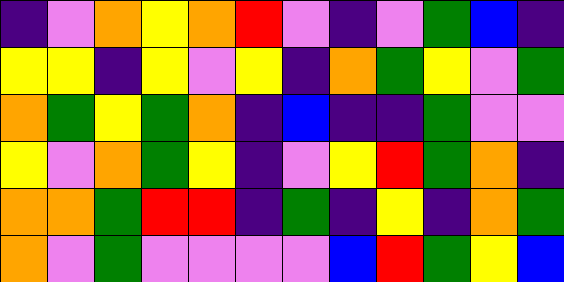[["indigo", "violet", "orange", "yellow", "orange", "red", "violet", "indigo", "violet", "green", "blue", "indigo"], ["yellow", "yellow", "indigo", "yellow", "violet", "yellow", "indigo", "orange", "green", "yellow", "violet", "green"], ["orange", "green", "yellow", "green", "orange", "indigo", "blue", "indigo", "indigo", "green", "violet", "violet"], ["yellow", "violet", "orange", "green", "yellow", "indigo", "violet", "yellow", "red", "green", "orange", "indigo"], ["orange", "orange", "green", "red", "red", "indigo", "green", "indigo", "yellow", "indigo", "orange", "green"], ["orange", "violet", "green", "violet", "violet", "violet", "violet", "blue", "red", "green", "yellow", "blue"]]